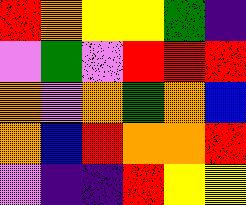[["red", "orange", "yellow", "yellow", "green", "indigo"], ["violet", "green", "violet", "red", "red", "red"], ["orange", "violet", "orange", "green", "orange", "blue"], ["orange", "blue", "red", "orange", "orange", "red"], ["violet", "indigo", "indigo", "red", "yellow", "yellow"]]